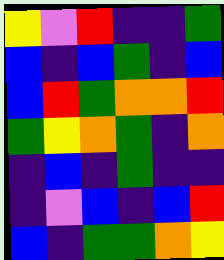[["yellow", "violet", "red", "indigo", "indigo", "green"], ["blue", "indigo", "blue", "green", "indigo", "blue"], ["blue", "red", "green", "orange", "orange", "red"], ["green", "yellow", "orange", "green", "indigo", "orange"], ["indigo", "blue", "indigo", "green", "indigo", "indigo"], ["indigo", "violet", "blue", "indigo", "blue", "red"], ["blue", "indigo", "green", "green", "orange", "yellow"]]